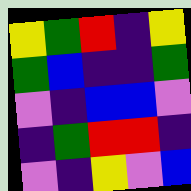[["yellow", "green", "red", "indigo", "yellow"], ["green", "blue", "indigo", "indigo", "green"], ["violet", "indigo", "blue", "blue", "violet"], ["indigo", "green", "red", "red", "indigo"], ["violet", "indigo", "yellow", "violet", "blue"]]